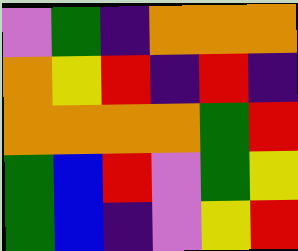[["violet", "green", "indigo", "orange", "orange", "orange"], ["orange", "yellow", "red", "indigo", "red", "indigo"], ["orange", "orange", "orange", "orange", "green", "red"], ["green", "blue", "red", "violet", "green", "yellow"], ["green", "blue", "indigo", "violet", "yellow", "red"]]